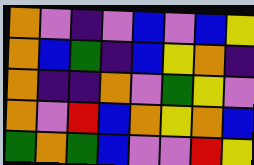[["orange", "violet", "indigo", "violet", "blue", "violet", "blue", "yellow"], ["orange", "blue", "green", "indigo", "blue", "yellow", "orange", "indigo"], ["orange", "indigo", "indigo", "orange", "violet", "green", "yellow", "violet"], ["orange", "violet", "red", "blue", "orange", "yellow", "orange", "blue"], ["green", "orange", "green", "blue", "violet", "violet", "red", "yellow"]]